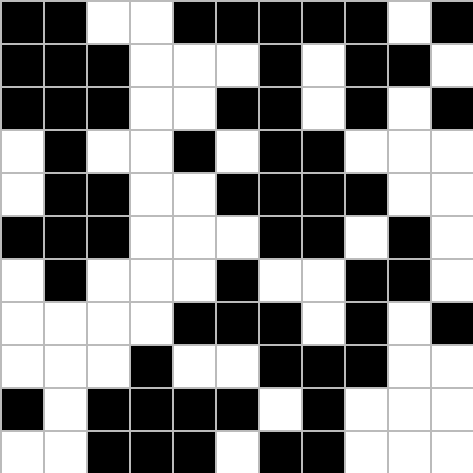[["black", "black", "white", "white", "black", "black", "black", "black", "black", "white", "black"], ["black", "black", "black", "white", "white", "white", "black", "white", "black", "black", "white"], ["black", "black", "black", "white", "white", "black", "black", "white", "black", "white", "black"], ["white", "black", "white", "white", "black", "white", "black", "black", "white", "white", "white"], ["white", "black", "black", "white", "white", "black", "black", "black", "black", "white", "white"], ["black", "black", "black", "white", "white", "white", "black", "black", "white", "black", "white"], ["white", "black", "white", "white", "white", "black", "white", "white", "black", "black", "white"], ["white", "white", "white", "white", "black", "black", "black", "white", "black", "white", "black"], ["white", "white", "white", "black", "white", "white", "black", "black", "black", "white", "white"], ["black", "white", "black", "black", "black", "black", "white", "black", "white", "white", "white"], ["white", "white", "black", "black", "black", "white", "black", "black", "white", "white", "white"]]